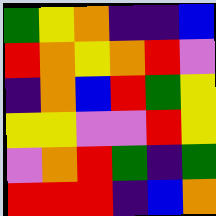[["green", "yellow", "orange", "indigo", "indigo", "blue"], ["red", "orange", "yellow", "orange", "red", "violet"], ["indigo", "orange", "blue", "red", "green", "yellow"], ["yellow", "yellow", "violet", "violet", "red", "yellow"], ["violet", "orange", "red", "green", "indigo", "green"], ["red", "red", "red", "indigo", "blue", "orange"]]